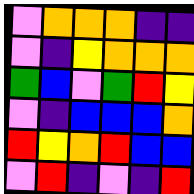[["violet", "orange", "orange", "orange", "indigo", "indigo"], ["violet", "indigo", "yellow", "orange", "orange", "orange"], ["green", "blue", "violet", "green", "red", "yellow"], ["violet", "indigo", "blue", "blue", "blue", "orange"], ["red", "yellow", "orange", "red", "blue", "blue"], ["violet", "red", "indigo", "violet", "indigo", "red"]]